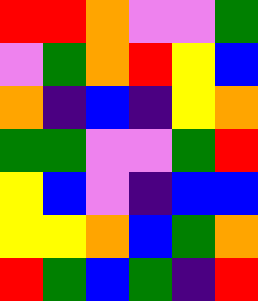[["red", "red", "orange", "violet", "violet", "green"], ["violet", "green", "orange", "red", "yellow", "blue"], ["orange", "indigo", "blue", "indigo", "yellow", "orange"], ["green", "green", "violet", "violet", "green", "red"], ["yellow", "blue", "violet", "indigo", "blue", "blue"], ["yellow", "yellow", "orange", "blue", "green", "orange"], ["red", "green", "blue", "green", "indigo", "red"]]